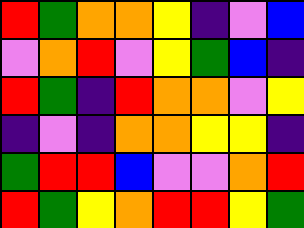[["red", "green", "orange", "orange", "yellow", "indigo", "violet", "blue"], ["violet", "orange", "red", "violet", "yellow", "green", "blue", "indigo"], ["red", "green", "indigo", "red", "orange", "orange", "violet", "yellow"], ["indigo", "violet", "indigo", "orange", "orange", "yellow", "yellow", "indigo"], ["green", "red", "red", "blue", "violet", "violet", "orange", "red"], ["red", "green", "yellow", "orange", "red", "red", "yellow", "green"]]